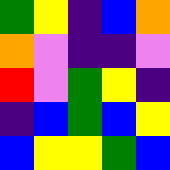[["green", "yellow", "indigo", "blue", "orange"], ["orange", "violet", "indigo", "indigo", "violet"], ["red", "violet", "green", "yellow", "indigo"], ["indigo", "blue", "green", "blue", "yellow"], ["blue", "yellow", "yellow", "green", "blue"]]